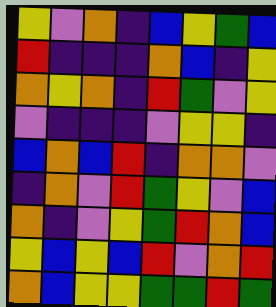[["yellow", "violet", "orange", "indigo", "blue", "yellow", "green", "blue"], ["red", "indigo", "indigo", "indigo", "orange", "blue", "indigo", "yellow"], ["orange", "yellow", "orange", "indigo", "red", "green", "violet", "yellow"], ["violet", "indigo", "indigo", "indigo", "violet", "yellow", "yellow", "indigo"], ["blue", "orange", "blue", "red", "indigo", "orange", "orange", "violet"], ["indigo", "orange", "violet", "red", "green", "yellow", "violet", "blue"], ["orange", "indigo", "violet", "yellow", "green", "red", "orange", "blue"], ["yellow", "blue", "yellow", "blue", "red", "violet", "orange", "red"], ["orange", "blue", "yellow", "yellow", "green", "green", "red", "green"]]